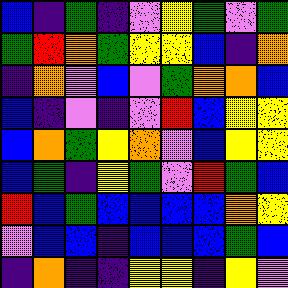[["blue", "indigo", "green", "indigo", "violet", "yellow", "green", "violet", "green"], ["green", "red", "orange", "green", "yellow", "yellow", "blue", "indigo", "orange"], ["indigo", "orange", "violet", "blue", "violet", "green", "orange", "orange", "blue"], ["blue", "indigo", "violet", "indigo", "violet", "red", "blue", "yellow", "yellow"], ["blue", "orange", "green", "yellow", "orange", "violet", "blue", "yellow", "yellow"], ["blue", "green", "indigo", "yellow", "green", "violet", "red", "green", "blue"], ["red", "blue", "green", "blue", "blue", "blue", "blue", "orange", "yellow"], ["violet", "blue", "blue", "indigo", "blue", "blue", "blue", "green", "blue"], ["indigo", "orange", "indigo", "indigo", "yellow", "yellow", "indigo", "yellow", "violet"]]